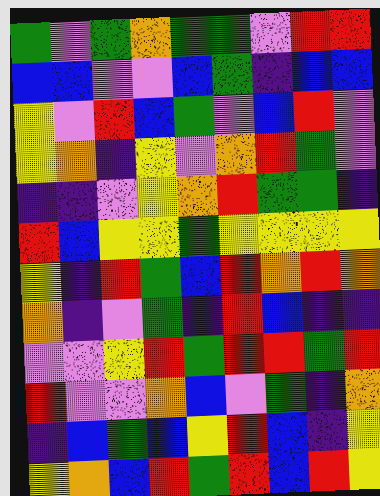[["green", "violet", "green", "orange", "green", "green", "violet", "red", "red"], ["blue", "blue", "violet", "violet", "blue", "green", "indigo", "blue", "blue"], ["yellow", "violet", "red", "blue", "green", "violet", "blue", "red", "violet"], ["yellow", "orange", "indigo", "yellow", "violet", "orange", "red", "green", "violet"], ["indigo", "indigo", "violet", "yellow", "orange", "red", "green", "green", "indigo"], ["red", "blue", "yellow", "yellow", "green", "yellow", "yellow", "yellow", "yellow"], ["yellow", "indigo", "red", "green", "blue", "red", "orange", "red", "orange"], ["orange", "indigo", "violet", "green", "indigo", "red", "blue", "indigo", "indigo"], ["violet", "violet", "yellow", "red", "green", "red", "red", "green", "red"], ["red", "violet", "violet", "orange", "blue", "violet", "green", "indigo", "orange"], ["indigo", "blue", "green", "blue", "yellow", "red", "blue", "indigo", "yellow"], ["yellow", "orange", "blue", "red", "green", "red", "blue", "red", "yellow"]]